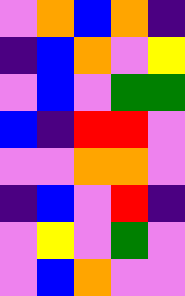[["violet", "orange", "blue", "orange", "indigo"], ["indigo", "blue", "orange", "violet", "yellow"], ["violet", "blue", "violet", "green", "green"], ["blue", "indigo", "red", "red", "violet"], ["violet", "violet", "orange", "orange", "violet"], ["indigo", "blue", "violet", "red", "indigo"], ["violet", "yellow", "violet", "green", "violet"], ["violet", "blue", "orange", "violet", "violet"]]